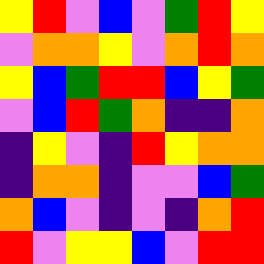[["yellow", "red", "violet", "blue", "violet", "green", "red", "yellow"], ["violet", "orange", "orange", "yellow", "violet", "orange", "red", "orange"], ["yellow", "blue", "green", "red", "red", "blue", "yellow", "green"], ["violet", "blue", "red", "green", "orange", "indigo", "indigo", "orange"], ["indigo", "yellow", "violet", "indigo", "red", "yellow", "orange", "orange"], ["indigo", "orange", "orange", "indigo", "violet", "violet", "blue", "green"], ["orange", "blue", "violet", "indigo", "violet", "indigo", "orange", "red"], ["red", "violet", "yellow", "yellow", "blue", "violet", "red", "red"]]